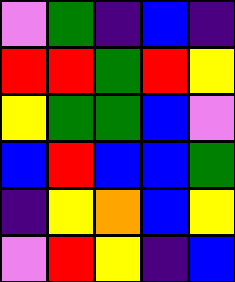[["violet", "green", "indigo", "blue", "indigo"], ["red", "red", "green", "red", "yellow"], ["yellow", "green", "green", "blue", "violet"], ["blue", "red", "blue", "blue", "green"], ["indigo", "yellow", "orange", "blue", "yellow"], ["violet", "red", "yellow", "indigo", "blue"]]